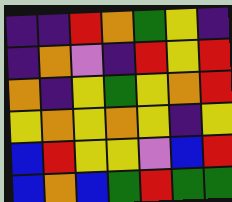[["indigo", "indigo", "red", "orange", "green", "yellow", "indigo"], ["indigo", "orange", "violet", "indigo", "red", "yellow", "red"], ["orange", "indigo", "yellow", "green", "yellow", "orange", "red"], ["yellow", "orange", "yellow", "orange", "yellow", "indigo", "yellow"], ["blue", "red", "yellow", "yellow", "violet", "blue", "red"], ["blue", "orange", "blue", "green", "red", "green", "green"]]